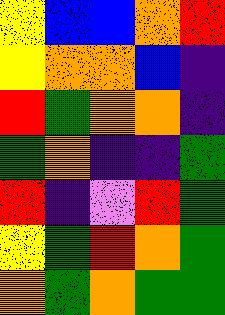[["yellow", "blue", "blue", "orange", "red"], ["yellow", "orange", "orange", "blue", "indigo"], ["red", "green", "orange", "orange", "indigo"], ["green", "orange", "indigo", "indigo", "green"], ["red", "indigo", "violet", "red", "green"], ["yellow", "green", "red", "orange", "green"], ["orange", "green", "orange", "green", "green"]]